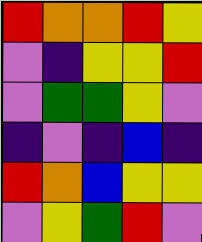[["red", "orange", "orange", "red", "yellow"], ["violet", "indigo", "yellow", "yellow", "red"], ["violet", "green", "green", "yellow", "violet"], ["indigo", "violet", "indigo", "blue", "indigo"], ["red", "orange", "blue", "yellow", "yellow"], ["violet", "yellow", "green", "red", "violet"]]